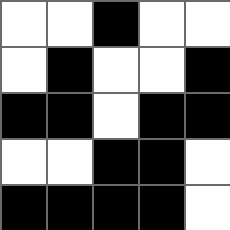[["white", "white", "black", "white", "white"], ["white", "black", "white", "white", "black"], ["black", "black", "white", "black", "black"], ["white", "white", "black", "black", "white"], ["black", "black", "black", "black", "white"]]